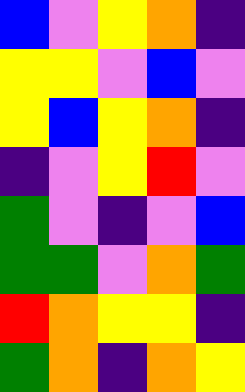[["blue", "violet", "yellow", "orange", "indigo"], ["yellow", "yellow", "violet", "blue", "violet"], ["yellow", "blue", "yellow", "orange", "indigo"], ["indigo", "violet", "yellow", "red", "violet"], ["green", "violet", "indigo", "violet", "blue"], ["green", "green", "violet", "orange", "green"], ["red", "orange", "yellow", "yellow", "indigo"], ["green", "orange", "indigo", "orange", "yellow"]]